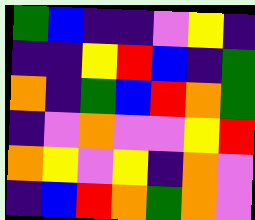[["green", "blue", "indigo", "indigo", "violet", "yellow", "indigo"], ["indigo", "indigo", "yellow", "red", "blue", "indigo", "green"], ["orange", "indigo", "green", "blue", "red", "orange", "green"], ["indigo", "violet", "orange", "violet", "violet", "yellow", "red"], ["orange", "yellow", "violet", "yellow", "indigo", "orange", "violet"], ["indigo", "blue", "red", "orange", "green", "orange", "violet"]]